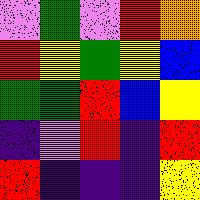[["violet", "green", "violet", "red", "orange"], ["red", "yellow", "green", "yellow", "blue"], ["green", "green", "red", "blue", "yellow"], ["indigo", "violet", "red", "indigo", "red"], ["red", "indigo", "indigo", "indigo", "yellow"]]